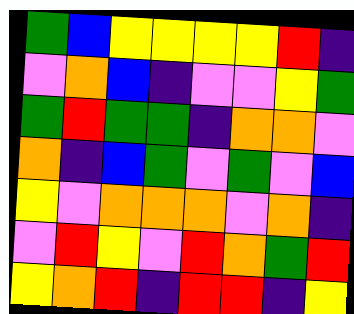[["green", "blue", "yellow", "yellow", "yellow", "yellow", "red", "indigo"], ["violet", "orange", "blue", "indigo", "violet", "violet", "yellow", "green"], ["green", "red", "green", "green", "indigo", "orange", "orange", "violet"], ["orange", "indigo", "blue", "green", "violet", "green", "violet", "blue"], ["yellow", "violet", "orange", "orange", "orange", "violet", "orange", "indigo"], ["violet", "red", "yellow", "violet", "red", "orange", "green", "red"], ["yellow", "orange", "red", "indigo", "red", "red", "indigo", "yellow"]]